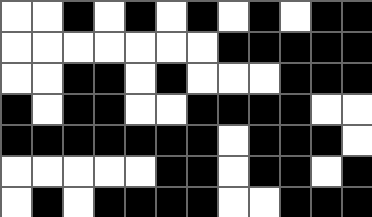[["white", "white", "black", "white", "black", "white", "black", "white", "black", "white", "black", "black"], ["white", "white", "white", "white", "white", "white", "white", "black", "black", "black", "black", "black"], ["white", "white", "black", "black", "white", "black", "white", "white", "white", "black", "black", "black"], ["black", "white", "black", "black", "white", "white", "black", "black", "black", "black", "white", "white"], ["black", "black", "black", "black", "black", "black", "black", "white", "black", "black", "black", "white"], ["white", "white", "white", "white", "white", "black", "black", "white", "black", "black", "white", "black"], ["white", "black", "white", "black", "black", "black", "black", "white", "white", "black", "black", "black"]]